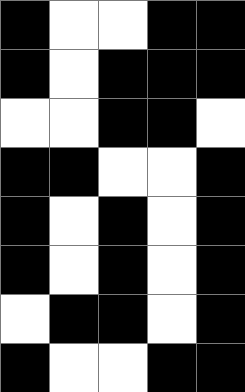[["black", "white", "white", "black", "black"], ["black", "white", "black", "black", "black"], ["white", "white", "black", "black", "white"], ["black", "black", "white", "white", "black"], ["black", "white", "black", "white", "black"], ["black", "white", "black", "white", "black"], ["white", "black", "black", "white", "black"], ["black", "white", "white", "black", "black"]]